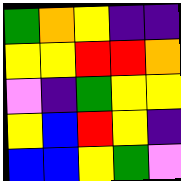[["green", "orange", "yellow", "indigo", "indigo"], ["yellow", "yellow", "red", "red", "orange"], ["violet", "indigo", "green", "yellow", "yellow"], ["yellow", "blue", "red", "yellow", "indigo"], ["blue", "blue", "yellow", "green", "violet"]]